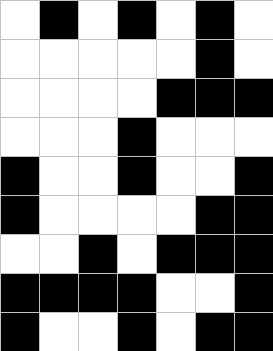[["white", "black", "white", "black", "white", "black", "white"], ["white", "white", "white", "white", "white", "black", "white"], ["white", "white", "white", "white", "black", "black", "black"], ["white", "white", "white", "black", "white", "white", "white"], ["black", "white", "white", "black", "white", "white", "black"], ["black", "white", "white", "white", "white", "black", "black"], ["white", "white", "black", "white", "black", "black", "black"], ["black", "black", "black", "black", "white", "white", "black"], ["black", "white", "white", "black", "white", "black", "black"]]